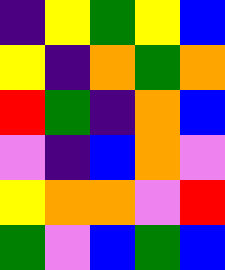[["indigo", "yellow", "green", "yellow", "blue"], ["yellow", "indigo", "orange", "green", "orange"], ["red", "green", "indigo", "orange", "blue"], ["violet", "indigo", "blue", "orange", "violet"], ["yellow", "orange", "orange", "violet", "red"], ["green", "violet", "blue", "green", "blue"]]